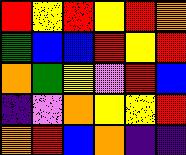[["red", "yellow", "red", "yellow", "red", "orange"], ["green", "blue", "blue", "red", "yellow", "red"], ["orange", "green", "yellow", "violet", "red", "blue"], ["indigo", "violet", "orange", "yellow", "yellow", "red"], ["orange", "red", "blue", "orange", "indigo", "indigo"]]